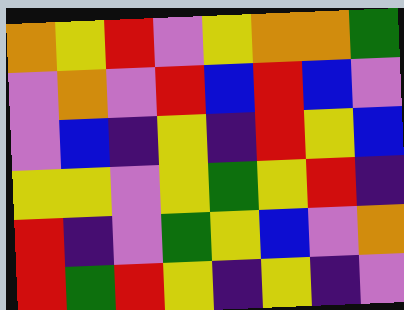[["orange", "yellow", "red", "violet", "yellow", "orange", "orange", "green"], ["violet", "orange", "violet", "red", "blue", "red", "blue", "violet"], ["violet", "blue", "indigo", "yellow", "indigo", "red", "yellow", "blue"], ["yellow", "yellow", "violet", "yellow", "green", "yellow", "red", "indigo"], ["red", "indigo", "violet", "green", "yellow", "blue", "violet", "orange"], ["red", "green", "red", "yellow", "indigo", "yellow", "indigo", "violet"]]